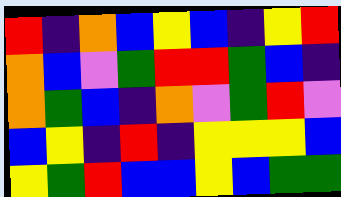[["red", "indigo", "orange", "blue", "yellow", "blue", "indigo", "yellow", "red"], ["orange", "blue", "violet", "green", "red", "red", "green", "blue", "indigo"], ["orange", "green", "blue", "indigo", "orange", "violet", "green", "red", "violet"], ["blue", "yellow", "indigo", "red", "indigo", "yellow", "yellow", "yellow", "blue"], ["yellow", "green", "red", "blue", "blue", "yellow", "blue", "green", "green"]]